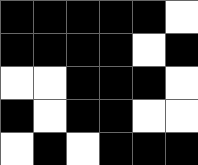[["black", "black", "black", "black", "black", "white"], ["black", "black", "black", "black", "white", "black"], ["white", "white", "black", "black", "black", "white"], ["black", "white", "black", "black", "white", "white"], ["white", "black", "white", "black", "black", "black"]]